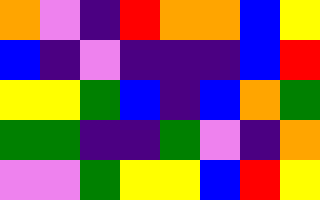[["orange", "violet", "indigo", "red", "orange", "orange", "blue", "yellow"], ["blue", "indigo", "violet", "indigo", "indigo", "indigo", "blue", "red"], ["yellow", "yellow", "green", "blue", "indigo", "blue", "orange", "green"], ["green", "green", "indigo", "indigo", "green", "violet", "indigo", "orange"], ["violet", "violet", "green", "yellow", "yellow", "blue", "red", "yellow"]]